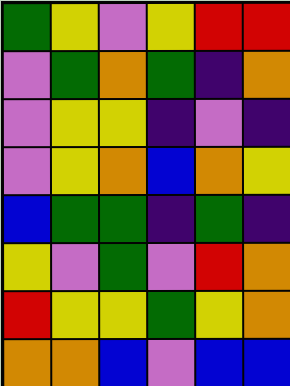[["green", "yellow", "violet", "yellow", "red", "red"], ["violet", "green", "orange", "green", "indigo", "orange"], ["violet", "yellow", "yellow", "indigo", "violet", "indigo"], ["violet", "yellow", "orange", "blue", "orange", "yellow"], ["blue", "green", "green", "indigo", "green", "indigo"], ["yellow", "violet", "green", "violet", "red", "orange"], ["red", "yellow", "yellow", "green", "yellow", "orange"], ["orange", "orange", "blue", "violet", "blue", "blue"]]